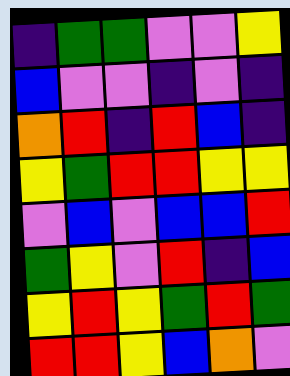[["indigo", "green", "green", "violet", "violet", "yellow"], ["blue", "violet", "violet", "indigo", "violet", "indigo"], ["orange", "red", "indigo", "red", "blue", "indigo"], ["yellow", "green", "red", "red", "yellow", "yellow"], ["violet", "blue", "violet", "blue", "blue", "red"], ["green", "yellow", "violet", "red", "indigo", "blue"], ["yellow", "red", "yellow", "green", "red", "green"], ["red", "red", "yellow", "blue", "orange", "violet"]]